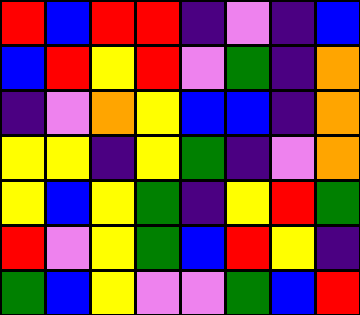[["red", "blue", "red", "red", "indigo", "violet", "indigo", "blue"], ["blue", "red", "yellow", "red", "violet", "green", "indigo", "orange"], ["indigo", "violet", "orange", "yellow", "blue", "blue", "indigo", "orange"], ["yellow", "yellow", "indigo", "yellow", "green", "indigo", "violet", "orange"], ["yellow", "blue", "yellow", "green", "indigo", "yellow", "red", "green"], ["red", "violet", "yellow", "green", "blue", "red", "yellow", "indigo"], ["green", "blue", "yellow", "violet", "violet", "green", "blue", "red"]]